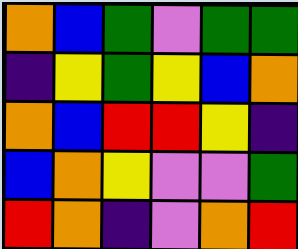[["orange", "blue", "green", "violet", "green", "green"], ["indigo", "yellow", "green", "yellow", "blue", "orange"], ["orange", "blue", "red", "red", "yellow", "indigo"], ["blue", "orange", "yellow", "violet", "violet", "green"], ["red", "orange", "indigo", "violet", "orange", "red"]]